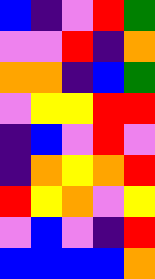[["blue", "indigo", "violet", "red", "green"], ["violet", "violet", "red", "indigo", "orange"], ["orange", "orange", "indigo", "blue", "green"], ["violet", "yellow", "yellow", "red", "red"], ["indigo", "blue", "violet", "red", "violet"], ["indigo", "orange", "yellow", "orange", "red"], ["red", "yellow", "orange", "violet", "yellow"], ["violet", "blue", "violet", "indigo", "red"], ["blue", "blue", "blue", "blue", "orange"]]